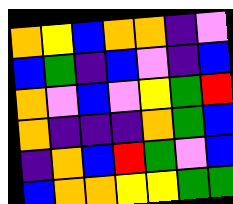[["orange", "yellow", "blue", "orange", "orange", "indigo", "violet"], ["blue", "green", "indigo", "blue", "violet", "indigo", "blue"], ["orange", "violet", "blue", "violet", "yellow", "green", "red"], ["orange", "indigo", "indigo", "indigo", "orange", "green", "blue"], ["indigo", "orange", "blue", "red", "green", "violet", "blue"], ["blue", "orange", "orange", "yellow", "yellow", "green", "green"]]